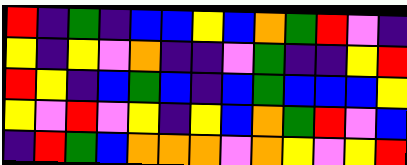[["red", "indigo", "green", "indigo", "blue", "blue", "yellow", "blue", "orange", "green", "red", "violet", "indigo"], ["yellow", "indigo", "yellow", "violet", "orange", "indigo", "indigo", "violet", "green", "indigo", "indigo", "yellow", "red"], ["red", "yellow", "indigo", "blue", "green", "blue", "indigo", "blue", "green", "blue", "blue", "blue", "yellow"], ["yellow", "violet", "red", "violet", "yellow", "indigo", "yellow", "blue", "orange", "green", "red", "violet", "blue"], ["indigo", "red", "green", "blue", "orange", "orange", "orange", "violet", "orange", "yellow", "violet", "yellow", "red"]]